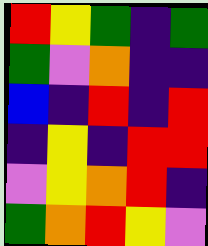[["red", "yellow", "green", "indigo", "green"], ["green", "violet", "orange", "indigo", "indigo"], ["blue", "indigo", "red", "indigo", "red"], ["indigo", "yellow", "indigo", "red", "red"], ["violet", "yellow", "orange", "red", "indigo"], ["green", "orange", "red", "yellow", "violet"]]